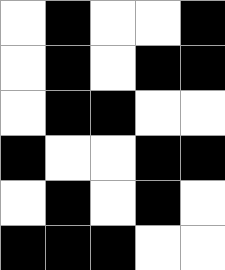[["white", "black", "white", "white", "black"], ["white", "black", "white", "black", "black"], ["white", "black", "black", "white", "white"], ["black", "white", "white", "black", "black"], ["white", "black", "white", "black", "white"], ["black", "black", "black", "white", "white"]]